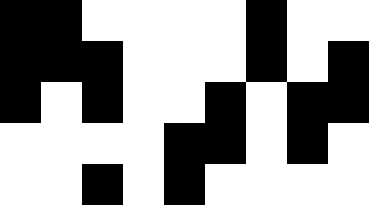[["black", "black", "white", "white", "white", "white", "black", "white", "white"], ["black", "black", "black", "white", "white", "white", "black", "white", "black"], ["black", "white", "black", "white", "white", "black", "white", "black", "black"], ["white", "white", "white", "white", "black", "black", "white", "black", "white"], ["white", "white", "black", "white", "black", "white", "white", "white", "white"]]